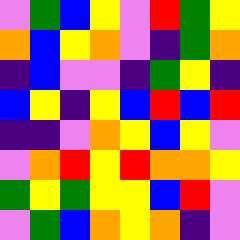[["violet", "green", "blue", "yellow", "violet", "red", "green", "yellow"], ["orange", "blue", "yellow", "orange", "violet", "indigo", "green", "orange"], ["indigo", "blue", "violet", "violet", "indigo", "green", "yellow", "indigo"], ["blue", "yellow", "indigo", "yellow", "blue", "red", "blue", "red"], ["indigo", "indigo", "violet", "orange", "yellow", "blue", "yellow", "violet"], ["violet", "orange", "red", "yellow", "red", "orange", "orange", "yellow"], ["green", "yellow", "green", "yellow", "yellow", "blue", "red", "violet"], ["violet", "green", "blue", "orange", "yellow", "orange", "indigo", "violet"]]